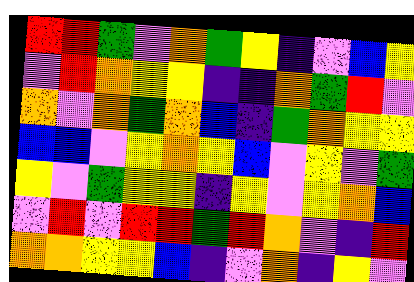[["red", "red", "green", "violet", "orange", "green", "yellow", "indigo", "violet", "blue", "yellow"], ["violet", "red", "orange", "yellow", "yellow", "indigo", "indigo", "orange", "green", "red", "violet"], ["orange", "violet", "orange", "green", "orange", "blue", "indigo", "green", "orange", "yellow", "yellow"], ["blue", "blue", "violet", "yellow", "orange", "yellow", "blue", "violet", "yellow", "violet", "green"], ["yellow", "violet", "green", "yellow", "yellow", "indigo", "yellow", "violet", "yellow", "orange", "blue"], ["violet", "red", "violet", "red", "red", "green", "red", "orange", "violet", "indigo", "red"], ["orange", "orange", "yellow", "yellow", "blue", "indigo", "violet", "orange", "indigo", "yellow", "violet"]]